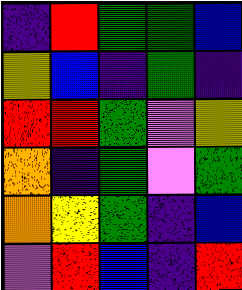[["indigo", "red", "green", "green", "blue"], ["yellow", "blue", "indigo", "green", "indigo"], ["red", "red", "green", "violet", "yellow"], ["orange", "indigo", "green", "violet", "green"], ["orange", "yellow", "green", "indigo", "blue"], ["violet", "red", "blue", "indigo", "red"]]